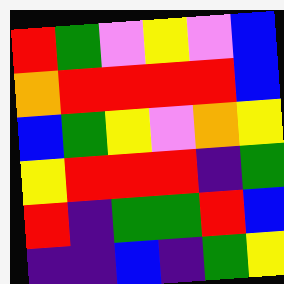[["red", "green", "violet", "yellow", "violet", "blue"], ["orange", "red", "red", "red", "red", "blue"], ["blue", "green", "yellow", "violet", "orange", "yellow"], ["yellow", "red", "red", "red", "indigo", "green"], ["red", "indigo", "green", "green", "red", "blue"], ["indigo", "indigo", "blue", "indigo", "green", "yellow"]]